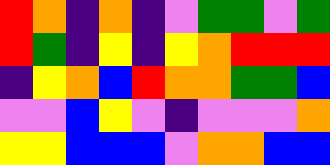[["red", "orange", "indigo", "orange", "indigo", "violet", "green", "green", "violet", "green"], ["red", "green", "indigo", "yellow", "indigo", "yellow", "orange", "red", "red", "red"], ["indigo", "yellow", "orange", "blue", "red", "orange", "orange", "green", "green", "blue"], ["violet", "violet", "blue", "yellow", "violet", "indigo", "violet", "violet", "violet", "orange"], ["yellow", "yellow", "blue", "blue", "blue", "violet", "orange", "orange", "blue", "blue"]]